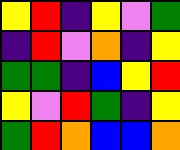[["yellow", "red", "indigo", "yellow", "violet", "green"], ["indigo", "red", "violet", "orange", "indigo", "yellow"], ["green", "green", "indigo", "blue", "yellow", "red"], ["yellow", "violet", "red", "green", "indigo", "yellow"], ["green", "red", "orange", "blue", "blue", "orange"]]